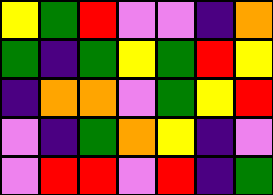[["yellow", "green", "red", "violet", "violet", "indigo", "orange"], ["green", "indigo", "green", "yellow", "green", "red", "yellow"], ["indigo", "orange", "orange", "violet", "green", "yellow", "red"], ["violet", "indigo", "green", "orange", "yellow", "indigo", "violet"], ["violet", "red", "red", "violet", "red", "indigo", "green"]]